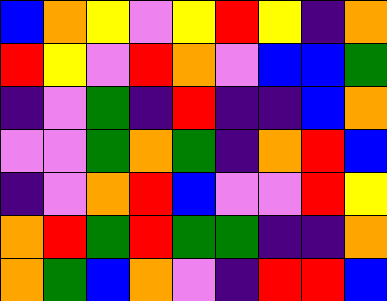[["blue", "orange", "yellow", "violet", "yellow", "red", "yellow", "indigo", "orange"], ["red", "yellow", "violet", "red", "orange", "violet", "blue", "blue", "green"], ["indigo", "violet", "green", "indigo", "red", "indigo", "indigo", "blue", "orange"], ["violet", "violet", "green", "orange", "green", "indigo", "orange", "red", "blue"], ["indigo", "violet", "orange", "red", "blue", "violet", "violet", "red", "yellow"], ["orange", "red", "green", "red", "green", "green", "indigo", "indigo", "orange"], ["orange", "green", "blue", "orange", "violet", "indigo", "red", "red", "blue"]]